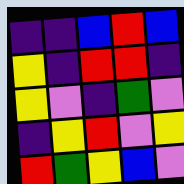[["indigo", "indigo", "blue", "red", "blue"], ["yellow", "indigo", "red", "red", "indigo"], ["yellow", "violet", "indigo", "green", "violet"], ["indigo", "yellow", "red", "violet", "yellow"], ["red", "green", "yellow", "blue", "violet"]]